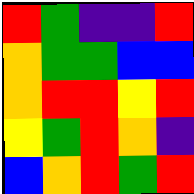[["red", "green", "indigo", "indigo", "red"], ["orange", "green", "green", "blue", "blue"], ["orange", "red", "red", "yellow", "red"], ["yellow", "green", "red", "orange", "indigo"], ["blue", "orange", "red", "green", "red"]]